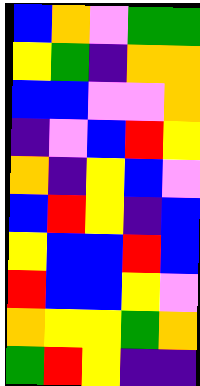[["blue", "orange", "violet", "green", "green"], ["yellow", "green", "indigo", "orange", "orange"], ["blue", "blue", "violet", "violet", "orange"], ["indigo", "violet", "blue", "red", "yellow"], ["orange", "indigo", "yellow", "blue", "violet"], ["blue", "red", "yellow", "indigo", "blue"], ["yellow", "blue", "blue", "red", "blue"], ["red", "blue", "blue", "yellow", "violet"], ["orange", "yellow", "yellow", "green", "orange"], ["green", "red", "yellow", "indigo", "indigo"]]